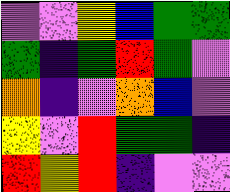[["violet", "violet", "yellow", "blue", "green", "green"], ["green", "indigo", "green", "red", "green", "violet"], ["orange", "indigo", "violet", "orange", "blue", "violet"], ["yellow", "violet", "red", "green", "green", "indigo"], ["red", "yellow", "red", "indigo", "violet", "violet"]]